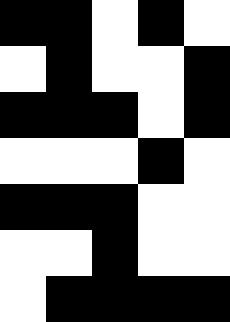[["black", "black", "white", "black", "white"], ["white", "black", "white", "white", "black"], ["black", "black", "black", "white", "black"], ["white", "white", "white", "black", "white"], ["black", "black", "black", "white", "white"], ["white", "white", "black", "white", "white"], ["white", "black", "black", "black", "black"]]